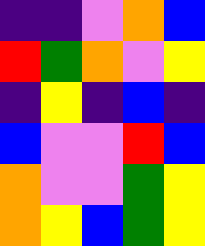[["indigo", "indigo", "violet", "orange", "blue"], ["red", "green", "orange", "violet", "yellow"], ["indigo", "yellow", "indigo", "blue", "indigo"], ["blue", "violet", "violet", "red", "blue"], ["orange", "violet", "violet", "green", "yellow"], ["orange", "yellow", "blue", "green", "yellow"]]